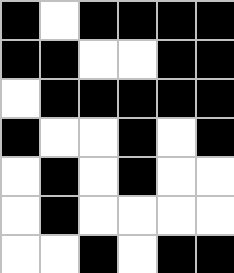[["black", "white", "black", "black", "black", "black"], ["black", "black", "white", "white", "black", "black"], ["white", "black", "black", "black", "black", "black"], ["black", "white", "white", "black", "white", "black"], ["white", "black", "white", "black", "white", "white"], ["white", "black", "white", "white", "white", "white"], ["white", "white", "black", "white", "black", "black"]]